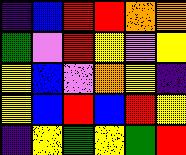[["indigo", "blue", "red", "red", "orange", "orange"], ["green", "violet", "red", "yellow", "violet", "yellow"], ["yellow", "blue", "violet", "orange", "yellow", "indigo"], ["yellow", "blue", "red", "blue", "red", "yellow"], ["indigo", "yellow", "green", "yellow", "green", "red"]]